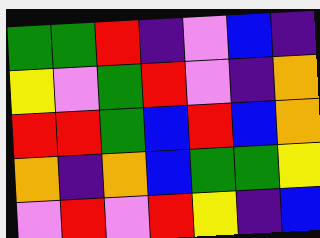[["green", "green", "red", "indigo", "violet", "blue", "indigo"], ["yellow", "violet", "green", "red", "violet", "indigo", "orange"], ["red", "red", "green", "blue", "red", "blue", "orange"], ["orange", "indigo", "orange", "blue", "green", "green", "yellow"], ["violet", "red", "violet", "red", "yellow", "indigo", "blue"]]